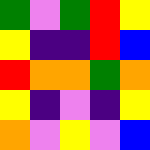[["green", "violet", "green", "red", "yellow"], ["yellow", "indigo", "indigo", "red", "blue"], ["red", "orange", "orange", "green", "orange"], ["yellow", "indigo", "violet", "indigo", "yellow"], ["orange", "violet", "yellow", "violet", "blue"]]